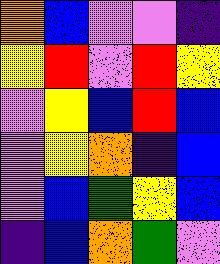[["orange", "blue", "violet", "violet", "indigo"], ["yellow", "red", "violet", "red", "yellow"], ["violet", "yellow", "blue", "red", "blue"], ["violet", "yellow", "orange", "indigo", "blue"], ["violet", "blue", "green", "yellow", "blue"], ["indigo", "blue", "orange", "green", "violet"]]